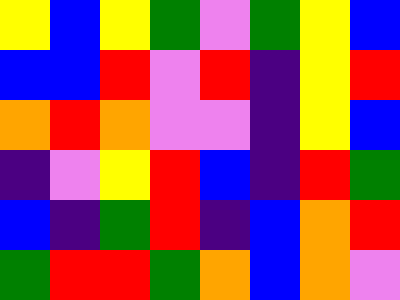[["yellow", "blue", "yellow", "green", "violet", "green", "yellow", "blue"], ["blue", "blue", "red", "violet", "red", "indigo", "yellow", "red"], ["orange", "red", "orange", "violet", "violet", "indigo", "yellow", "blue"], ["indigo", "violet", "yellow", "red", "blue", "indigo", "red", "green"], ["blue", "indigo", "green", "red", "indigo", "blue", "orange", "red"], ["green", "red", "red", "green", "orange", "blue", "orange", "violet"]]